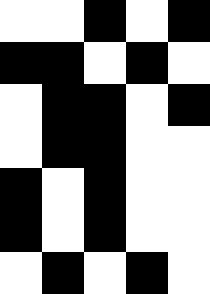[["white", "white", "black", "white", "black"], ["black", "black", "white", "black", "white"], ["white", "black", "black", "white", "black"], ["white", "black", "black", "white", "white"], ["black", "white", "black", "white", "white"], ["black", "white", "black", "white", "white"], ["white", "black", "white", "black", "white"]]